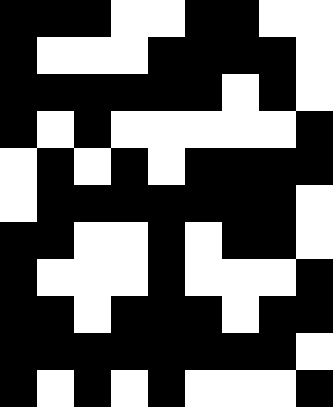[["black", "black", "black", "white", "white", "black", "black", "white", "white"], ["black", "white", "white", "white", "black", "black", "black", "black", "white"], ["black", "black", "black", "black", "black", "black", "white", "black", "white"], ["black", "white", "black", "white", "white", "white", "white", "white", "black"], ["white", "black", "white", "black", "white", "black", "black", "black", "black"], ["white", "black", "black", "black", "black", "black", "black", "black", "white"], ["black", "black", "white", "white", "black", "white", "black", "black", "white"], ["black", "white", "white", "white", "black", "white", "white", "white", "black"], ["black", "black", "white", "black", "black", "black", "white", "black", "black"], ["black", "black", "black", "black", "black", "black", "black", "black", "white"], ["black", "white", "black", "white", "black", "white", "white", "white", "black"]]